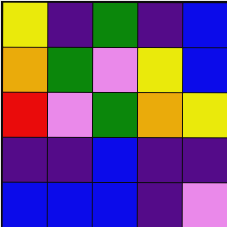[["yellow", "indigo", "green", "indigo", "blue"], ["orange", "green", "violet", "yellow", "blue"], ["red", "violet", "green", "orange", "yellow"], ["indigo", "indigo", "blue", "indigo", "indigo"], ["blue", "blue", "blue", "indigo", "violet"]]